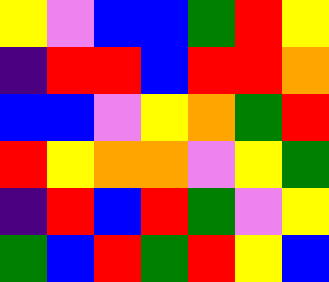[["yellow", "violet", "blue", "blue", "green", "red", "yellow"], ["indigo", "red", "red", "blue", "red", "red", "orange"], ["blue", "blue", "violet", "yellow", "orange", "green", "red"], ["red", "yellow", "orange", "orange", "violet", "yellow", "green"], ["indigo", "red", "blue", "red", "green", "violet", "yellow"], ["green", "blue", "red", "green", "red", "yellow", "blue"]]